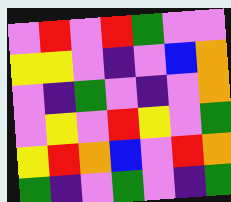[["violet", "red", "violet", "red", "green", "violet", "violet"], ["yellow", "yellow", "violet", "indigo", "violet", "blue", "orange"], ["violet", "indigo", "green", "violet", "indigo", "violet", "orange"], ["violet", "yellow", "violet", "red", "yellow", "violet", "green"], ["yellow", "red", "orange", "blue", "violet", "red", "orange"], ["green", "indigo", "violet", "green", "violet", "indigo", "green"]]